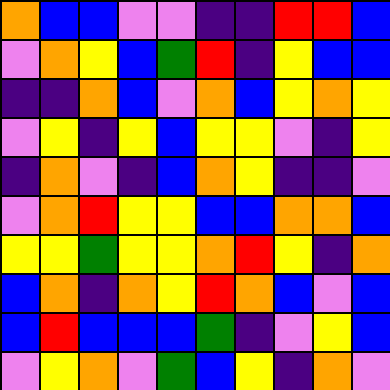[["orange", "blue", "blue", "violet", "violet", "indigo", "indigo", "red", "red", "blue"], ["violet", "orange", "yellow", "blue", "green", "red", "indigo", "yellow", "blue", "blue"], ["indigo", "indigo", "orange", "blue", "violet", "orange", "blue", "yellow", "orange", "yellow"], ["violet", "yellow", "indigo", "yellow", "blue", "yellow", "yellow", "violet", "indigo", "yellow"], ["indigo", "orange", "violet", "indigo", "blue", "orange", "yellow", "indigo", "indigo", "violet"], ["violet", "orange", "red", "yellow", "yellow", "blue", "blue", "orange", "orange", "blue"], ["yellow", "yellow", "green", "yellow", "yellow", "orange", "red", "yellow", "indigo", "orange"], ["blue", "orange", "indigo", "orange", "yellow", "red", "orange", "blue", "violet", "blue"], ["blue", "red", "blue", "blue", "blue", "green", "indigo", "violet", "yellow", "blue"], ["violet", "yellow", "orange", "violet", "green", "blue", "yellow", "indigo", "orange", "violet"]]